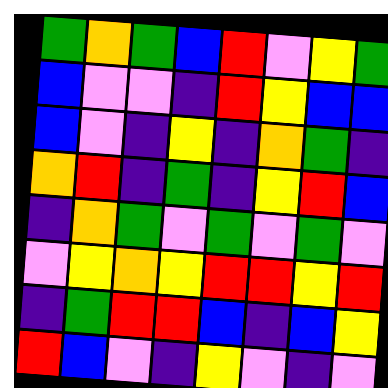[["green", "orange", "green", "blue", "red", "violet", "yellow", "green"], ["blue", "violet", "violet", "indigo", "red", "yellow", "blue", "blue"], ["blue", "violet", "indigo", "yellow", "indigo", "orange", "green", "indigo"], ["orange", "red", "indigo", "green", "indigo", "yellow", "red", "blue"], ["indigo", "orange", "green", "violet", "green", "violet", "green", "violet"], ["violet", "yellow", "orange", "yellow", "red", "red", "yellow", "red"], ["indigo", "green", "red", "red", "blue", "indigo", "blue", "yellow"], ["red", "blue", "violet", "indigo", "yellow", "violet", "indigo", "violet"]]